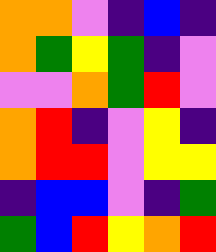[["orange", "orange", "violet", "indigo", "blue", "indigo"], ["orange", "green", "yellow", "green", "indigo", "violet"], ["violet", "violet", "orange", "green", "red", "violet"], ["orange", "red", "indigo", "violet", "yellow", "indigo"], ["orange", "red", "red", "violet", "yellow", "yellow"], ["indigo", "blue", "blue", "violet", "indigo", "green"], ["green", "blue", "red", "yellow", "orange", "red"]]